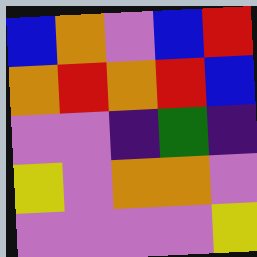[["blue", "orange", "violet", "blue", "red"], ["orange", "red", "orange", "red", "blue"], ["violet", "violet", "indigo", "green", "indigo"], ["yellow", "violet", "orange", "orange", "violet"], ["violet", "violet", "violet", "violet", "yellow"]]